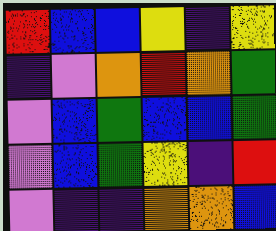[["red", "blue", "blue", "yellow", "indigo", "yellow"], ["indigo", "violet", "orange", "red", "orange", "green"], ["violet", "blue", "green", "blue", "blue", "green"], ["violet", "blue", "green", "yellow", "indigo", "red"], ["violet", "indigo", "indigo", "orange", "orange", "blue"]]